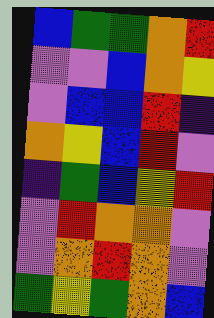[["blue", "green", "green", "orange", "red"], ["violet", "violet", "blue", "orange", "yellow"], ["violet", "blue", "blue", "red", "indigo"], ["orange", "yellow", "blue", "red", "violet"], ["indigo", "green", "blue", "yellow", "red"], ["violet", "red", "orange", "orange", "violet"], ["violet", "orange", "red", "orange", "violet"], ["green", "yellow", "green", "orange", "blue"]]